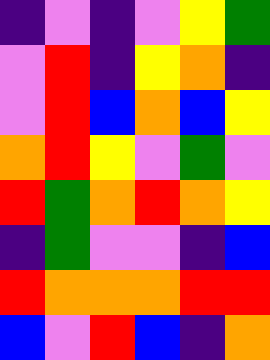[["indigo", "violet", "indigo", "violet", "yellow", "green"], ["violet", "red", "indigo", "yellow", "orange", "indigo"], ["violet", "red", "blue", "orange", "blue", "yellow"], ["orange", "red", "yellow", "violet", "green", "violet"], ["red", "green", "orange", "red", "orange", "yellow"], ["indigo", "green", "violet", "violet", "indigo", "blue"], ["red", "orange", "orange", "orange", "red", "red"], ["blue", "violet", "red", "blue", "indigo", "orange"]]